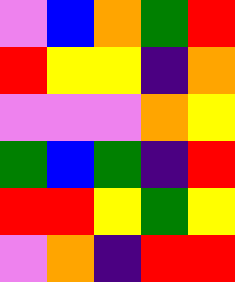[["violet", "blue", "orange", "green", "red"], ["red", "yellow", "yellow", "indigo", "orange"], ["violet", "violet", "violet", "orange", "yellow"], ["green", "blue", "green", "indigo", "red"], ["red", "red", "yellow", "green", "yellow"], ["violet", "orange", "indigo", "red", "red"]]